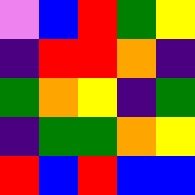[["violet", "blue", "red", "green", "yellow"], ["indigo", "red", "red", "orange", "indigo"], ["green", "orange", "yellow", "indigo", "green"], ["indigo", "green", "green", "orange", "yellow"], ["red", "blue", "red", "blue", "blue"]]